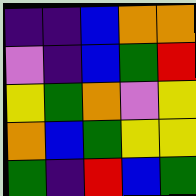[["indigo", "indigo", "blue", "orange", "orange"], ["violet", "indigo", "blue", "green", "red"], ["yellow", "green", "orange", "violet", "yellow"], ["orange", "blue", "green", "yellow", "yellow"], ["green", "indigo", "red", "blue", "green"]]